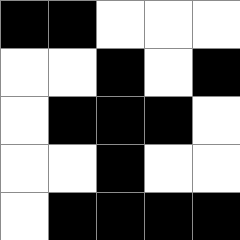[["black", "black", "white", "white", "white"], ["white", "white", "black", "white", "black"], ["white", "black", "black", "black", "white"], ["white", "white", "black", "white", "white"], ["white", "black", "black", "black", "black"]]